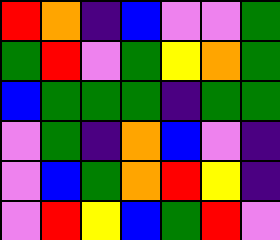[["red", "orange", "indigo", "blue", "violet", "violet", "green"], ["green", "red", "violet", "green", "yellow", "orange", "green"], ["blue", "green", "green", "green", "indigo", "green", "green"], ["violet", "green", "indigo", "orange", "blue", "violet", "indigo"], ["violet", "blue", "green", "orange", "red", "yellow", "indigo"], ["violet", "red", "yellow", "blue", "green", "red", "violet"]]